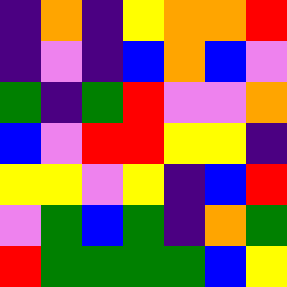[["indigo", "orange", "indigo", "yellow", "orange", "orange", "red"], ["indigo", "violet", "indigo", "blue", "orange", "blue", "violet"], ["green", "indigo", "green", "red", "violet", "violet", "orange"], ["blue", "violet", "red", "red", "yellow", "yellow", "indigo"], ["yellow", "yellow", "violet", "yellow", "indigo", "blue", "red"], ["violet", "green", "blue", "green", "indigo", "orange", "green"], ["red", "green", "green", "green", "green", "blue", "yellow"]]